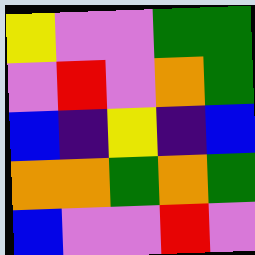[["yellow", "violet", "violet", "green", "green"], ["violet", "red", "violet", "orange", "green"], ["blue", "indigo", "yellow", "indigo", "blue"], ["orange", "orange", "green", "orange", "green"], ["blue", "violet", "violet", "red", "violet"]]